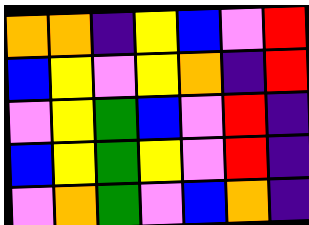[["orange", "orange", "indigo", "yellow", "blue", "violet", "red"], ["blue", "yellow", "violet", "yellow", "orange", "indigo", "red"], ["violet", "yellow", "green", "blue", "violet", "red", "indigo"], ["blue", "yellow", "green", "yellow", "violet", "red", "indigo"], ["violet", "orange", "green", "violet", "blue", "orange", "indigo"]]